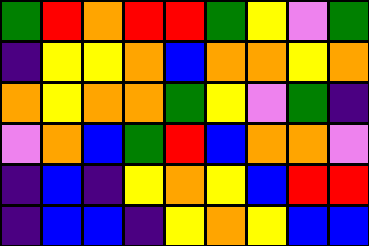[["green", "red", "orange", "red", "red", "green", "yellow", "violet", "green"], ["indigo", "yellow", "yellow", "orange", "blue", "orange", "orange", "yellow", "orange"], ["orange", "yellow", "orange", "orange", "green", "yellow", "violet", "green", "indigo"], ["violet", "orange", "blue", "green", "red", "blue", "orange", "orange", "violet"], ["indigo", "blue", "indigo", "yellow", "orange", "yellow", "blue", "red", "red"], ["indigo", "blue", "blue", "indigo", "yellow", "orange", "yellow", "blue", "blue"]]